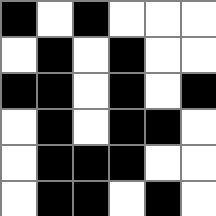[["black", "white", "black", "white", "white", "white"], ["white", "black", "white", "black", "white", "white"], ["black", "black", "white", "black", "white", "black"], ["white", "black", "white", "black", "black", "white"], ["white", "black", "black", "black", "white", "white"], ["white", "black", "black", "white", "black", "white"]]